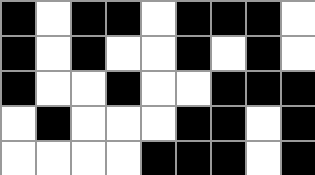[["black", "white", "black", "black", "white", "black", "black", "black", "white"], ["black", "white", "black", "white", "white", "black", "white", "black", "white"], ["black", "white", "white", "black", "white", "white", "black", "black", "black"], ["white", "black", "white", "white", "white", "black", "black", "white", "black"], ["white", "white", "white", "white", "black", "black", "black", "white", "black"]]